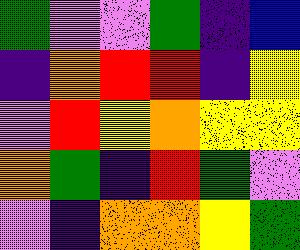[["green", "violet", "violet", "green", "indigo", "blue"], ["indigo", "orange", "red", "red", "indigo", "yellow"], ["violet", "red", "yellow", "orange", "yellow", "yellow"], ["orange", "green", "indigo", "red", "green", "violet"], ["violet", "indigo", "orange", "orange", "yellow", "green"]]